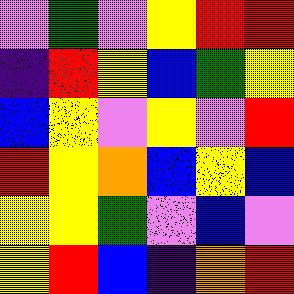[["violet", "green", "violet", "yellow", "red", "red"], ["indigo", "red", "yellow", "blue", "green", "yellow"], ["blue", "yellow", "violet", "yellow", "violet", "red"], ["red", "yellow", "orange", "blue", "yellow", "blue"], ["yellow", "yellow", "green", "violet", "blue", "violet"], ["yellow", "red", "blue", "indigo", "orange", "red"]]